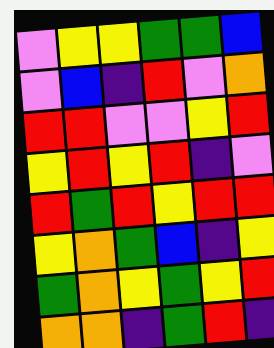[["violet", "yellow", "yellow", "green", "green", "blue"], ["violet", "blue", "indigo", "red", "violet", "orange"], ["red", "red", "violet", "violet", "yellow", "red"], ["yellow", "red", "yellow", "red", "indigo", "violet"], ["red", "green", "red", "yellow", "red", "red"], ["yellow", "orange", "green", "blue", "indigo", "yellow"], ["green", "orange", "yellow", "green", "yellow", "red"], ["orange", "orange", "indigo", "green", "red", "indigo"]]